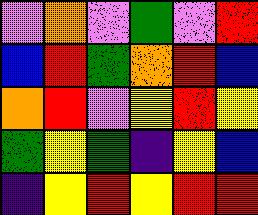[["violet", "orange", "violet", "green", "violet", "red"], ["blue", "red", "green", "orange", "red", "blue"], ["orange", "red", "violet", "yellow", "red", "yellow"], ["green", "yellow", "green", "indigo", "yellow", "blue"], ["indigo", "yellow", "red", "yellow", "red", "red"]]